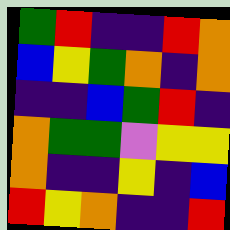[["green", "red", "indigo", "indigo", "red", "orange"], ["blue", "yellow", "green", "orange", "indigo", "orange"], ["indigo", "indigo", "blue", "green", "red", "indigo"], ["orange", "green", "green", "violet", "yellow", "yellow"], ["orange", "indigo", "indigo", "yellow", "indigo", "blue"], ["red", "yellow", "orange", "indigo", "indigo", "red"]]